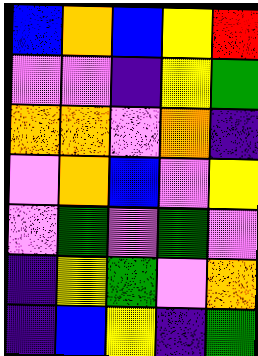[["blue", "orange", "blue", "yellow", "red"], ["violet", "violet", "indigo", "yellow", "green"], ["orange", "orange", "violet", "orange", "indigo"], ["violet", "orange", "blue", "violet", "yellow"], ["violet", "green", "violet", "green", "violet"], ["indigo", "yellow", "green", "violet", "orange"], ["indigo", "blue", "yellow", "indigo", "green"]]